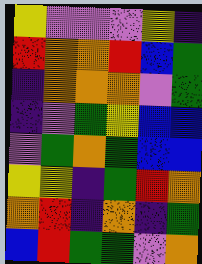[["yellow", "violet", "violet", "violet", "yellow", "indigo"], ["red", "orange", "orange", "red", "blue", "green"], ["indigo", "orange", "orange", "orange", "violet", "green"], ["indigo", "violet", "green", "yellow", "blue", "blue"], ["violet", "green", "orange", "green", "blue", "blue"], ["yellow", "yellow", "indigo", "green", "red", "orange"], ["orange", "red", "indigo", "orange", "indigo", "green"], ["blue", "red", "green", "green", "violet", "orange"]]